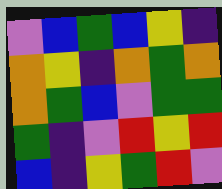[["violet", "blue", "green", "blue", "yellow", "indigo"], ["orange", "yellow", "indigo", "orange", "green", "orange"], ["orange", "green", "blue", "violet", "green", "green"], ["green", "indigo", "violet", "red", "yellow", "red"], ["blue", "indigo", "yellow", "green", "red", "violet"]]